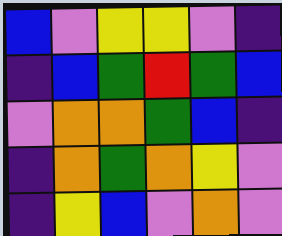[["blue", "violet", "yellow", "yellow", "violet", "indigo"], ["indigo", "blue", "green", "red", "green", "blue"], ["violet", "orange", "orange", "green", "blue", "indigo"], ["indigo", "orange", "green", "orange", "yellow", "violet"], ["indigo", "yellow", "blue", "violet", "orange", "violet"]]